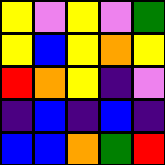[["yellow", "violet", "yellow", "violet", "green"], ["yellow", "blue", "yellow", "orange", "yellow"], ["red", "orange", "yellow", "indigo", "violet"], ["indigo", "blue", "indigo", "blue", "indigo"], ["blue", "blue", "orange", "green", "red"]]